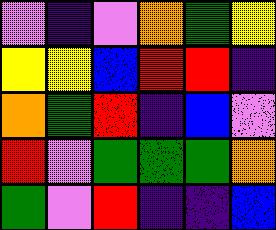[["violet", "indigo", "violet", "orange", "green", "yellow"], ["yellow", "yellow", "blue", "red", "red", "indigo"], ["orange", "green", "red", "indigo", "blue", "violet"], ["red", "violet", "green", "green", "green", "orange"], ["green", "violet", "red", "indigo", "indigo", "blue"]]